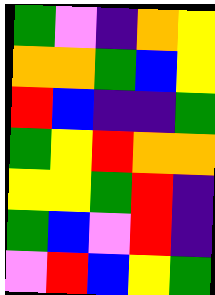[["green", "violet", "indigo", "orange", "yellow"], ["orange", "orange", "green", "blue", "yellow"], ["red", "blue", "indigo", "indigo", "green"], ["green", "yellow", "red", "orange", "orange"], ["yellow", "yellow", "green", "red", "indigo"], ["green", "blue", "violet", "red", "indigo"], ["violet", "red", "blue", "yellow", "green"]]